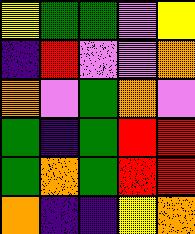[["yellow", "green", "green", "violet", "yellow"], ["indigo", "red", "violet", "violet", "orange"], ["orange", "violet", "green", "orange", "violet"], ["green", "indigo", "green", "red", "red"], ["green", "orange", "green", "red", "red"], ["orange", "indigo", "indigo", "yellow", "orange"]]